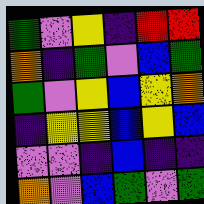[["green", "violet", "yellow", "indigo", "red", "red"], ["orange", "indigo", "green", "violet", "blue", "green"], ["green", "violet", "yellow", "blue", "yellow", "orange"], ["indigo", "yellow", "yellow", "blue", "yellow", "blue"], ["violet", "violet", "indigo", "blue", "indigo", "indigo"], ["orange", "violet", "blue", "green", "violet", "green"]]